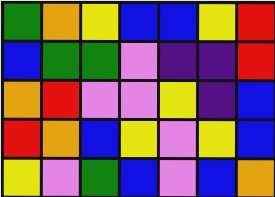[["green", "orange", "yellow", "blue", "blue", "yellow", "red"], ["blue", "green", "green", "violet", "indigo", "indigo", "red"], ["orange", "red", "violet", "violet", "yellow", "indigo", "blue"], ["red", "orange", "blue", "yellow", "violet", "yellow", "blue"], ["yellow", "violet", "green", "blue", "violet", "blue", "orange"]]